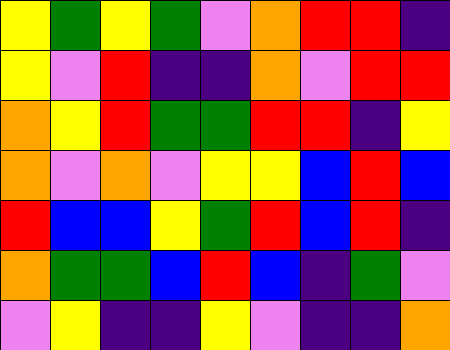[["yellow", "green", "yellow", "green", "violet", "orange", "red", "red", "indigo"], ["yellow", "violet", "red", "indigo", "indigo", "orange", "violet", "red", "red"], ["orange", "yellow", "red", "green", "green", "red", "red", "indigo", "yellow"], ["orange", "violet", "orange", "violet", "yellow", "yellow", "blue", "red", "blue"], ["red", "blue", "blue", "yellow", "green", "red", "blue", "red", "indigo"], ["orange", "green", "green", "blue", "red", "blue", "indigo", "green", "violet"], ["violet", "yellow", "indigo", "indigo", "yellow", "violet", "indigo", "indigo", "orange"]]